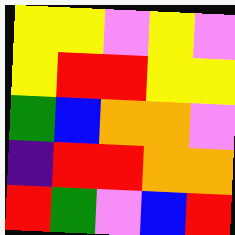[["yellow", "yellow", "violet", "yellow", "violet"], ["yellow", "red", "red", "yellow", "yellow"], ["green", "blue", "orange", "orange", "violet"], ["indigo", "red", "red", "orange", "orange"], ["red", "green", "violet", "blue", "red"]]